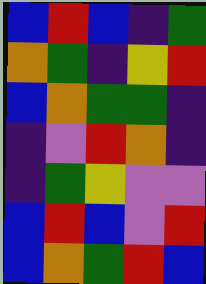[["blue", "red", "blue", "indigo", "green"], ["orange", "green", "indigo", "yellow", "red"], ["blue", "orange", "green", "green", "indigo"], ["indigo", "violet", "red", "orange", "indigo"], ["indigo", "green", "yellow", "violet", "violet"], ["blue", "red", "blue", "violet", "red"], ["blue", "orange", "green", "red", "blue"]]